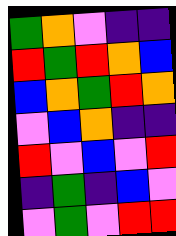[["green", "orange", "violet", "indigo", "indigo"], ["red", "green", "red", "orange", "blue"], ["blue", "orange", "green", "red", "orange"], ["violet", "blue", "orange", "indigo", "indigo"], ["red", "violet", "blue", "violet", "red"], ["indigo", "green", "indigo", "blue", "violet"], ["violet", "green", "violet", "red", "red"]]